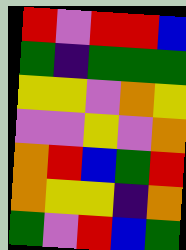[["red", "violet", "red", "red", "blue"], ["green", "indigo", "green", "green", "green"], ["yellow", "yellow", "violet", "orange", "yellow"], ["violet", "violet", "yellow", "violet", "orange"], ["orange", "red", "blue", "green", "red"], ["orange", "yellow", "yellow", "indigo", "orange"], ["green", "violet", "red", "blue", "green"]]